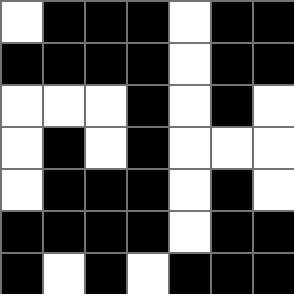[["white", "black", "black", "black", "white", "black", "black"], ["black", "black", "black", "black", "white", "black", "black"], ["white", "white", "white", "black", "white", "black", "white"], ["white", "black", "white", "black", "white", "white", "white"], ["white", "black", "black", "black", "white", "black", "white"], ["black", "black", "black", "black", "white", "black", "black"], ["black", "white", "black", "white", "black", "black", "black"]]